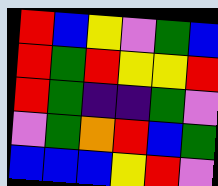[["red", "blue", "yellow", "violet", "green", "blue"], ["red", "green", "red", "yellow", "yellow", "red"], ["red", "green", "indigo", "indigo", "green", "violet"], ["violet", "green", "orange", "red", "blue", "green"], ["blue", "blue", "blue", "yellow", "red", "violet"]]